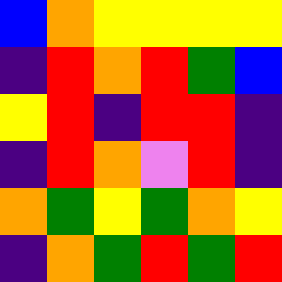[["blue", "orange", "yellow", "yellow", "yellow", "yellow"], ["indigo", "red", "orange", "red", "green", "blue"], ["yellow", "red", "indigo", "red", "red", "indigo"], ["indigo", "red", "orange", "violet", "red", "indigo"], ["orange", "green", "yellow", "green", "orange", "yellow"], ["indigo", "orange", "green", "red", "green", "red"]]